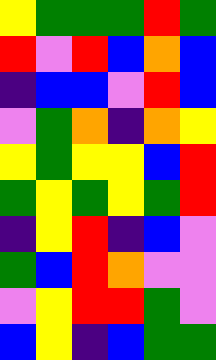[["yellow", "green", "green", "green", "red", "green"], ["red", "violet", "red", "blue", "orange", "blue"], ["indigo", "blue", "blue", "violet", "red", "blue"], ["violet", "green", "orange", "indigo", "orange", "yellow"], ["yellow", "green", "yellow", "yellow", "blue", "red"], ["green", "yellow", "green", "yellow", "green", "red"], ["indigo", "yellow", "red", "indigo", "blue", "violet"], ["green", "blue", "red", "orange", "violet", "violet"], ["violet", "yellow", "red", "red", "green", "violet"], ["blue", "yellow", "indigo", "blue", "green", "green"]]